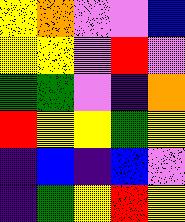[["yellow", "orange", "violet", "violet", "blue"], ["yellow", "yellow", "violet", "red", "violet"], ["green", "green", "violet", "indigo", "orange"], ["red", "yellow", "yellow", "green", "yellow"], ["indigo", "blue", "indigo", "blue", "violet"], ["indigo", "green", "yellow", "red", "yellow"]]